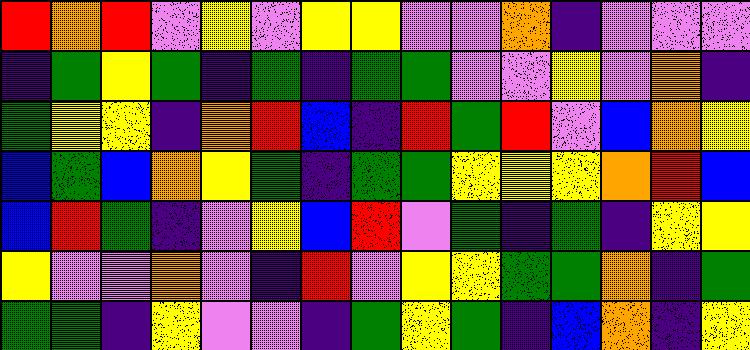[["red", "orange", "red", "violet", "yellow", "violet", "yellow", "yellow", "violet", "violet", "orange", "indigo", "violet", "violet", "violet"], ["indigo", "green", "yellow", "green", "indigo", "green", "indigo", "green", "green", "violet", "violet", "yellow", "violet", "orange", "indigo"], ["green", "yellow", "yellow", "indigo", "orange", "red", "blue", "indigo", "red", "green", "red", "violet", "blue", "orange", "yellow"], ["blue", "green", "blue", "orange", "yellow", "green", "indigo", "green", "green", "yellow", "yellow", "yellow", "orange", "red", "blue"], ["blue", "red", "green", "indigo", "violet", "yellow", "blue", "red", "violet", "green", "indigo", "green", "indigo", "yellow", "yellow"], ["yellow", "violet", "violet", "orange", "violet", "indigo", "red", "violet", "yellow", "yellow", "green", "green", "orange", "indigo", "green"], ["green", "green", "indigo", "yellow", "violet", "violet", "indigo", "green", "yellow", "green", "indigo", "blue", "orange", "indigo", "yellow"]]